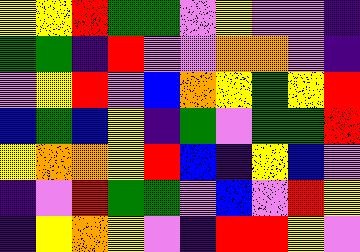[["yellow", "yellow", "red", "green", "green", "violet", "yellow", "violet", "violet", "indigo"], ["green", "green", "indigo", "red", "violet", "violet", "orange", "orange", "violet", "indigo"], ["violet", "yellow", "red", "violet", "blue", "orange", "yellow", "green", "yellow", "red"], ["blue", "green", "blue", "yellow", "indigo", "green", "violet", "green", "green", "red"], ["yellow", "orange", "orange", "yellow", "red", "blue", "indigo", "yellow", "blue", "violet"], ["indigo", "violet", "red", "green", "green", "violet", "blue", "violet", "red", "yellow"], ["indigo", "yellow", "orange", "yellow", "violet", "indigo", "red", "red", "yellow", "violet"]]